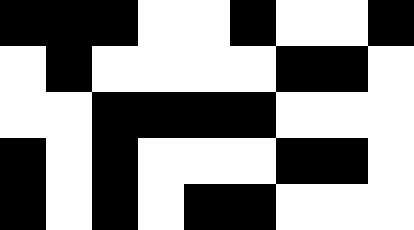[["black", "black", "black", "white", "white", "black", "white", "white", "black"], ["white", "black", "white", "white", "white", "white", "black", "black", "white"], ["white", "white", "black", "black", "black", "black", "white", "white", "white"], ["black", "white", "black", "white", "white", "white", "black", "black", "white"], ["black", "white", "black", "white", "black", "black", "white", "white", "white"]]